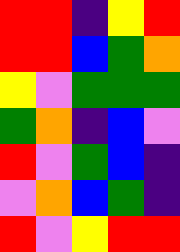[["red", "red", "indigo", "yellow", "red"], ["red", "red", "blue", "green", "orange"], ["yellow", "violet", "green", "green", "green"], ["green", "orange", "indigo", "blue", "violet"], ["red", "violet", "green", "blue", "indigo"], ["violet", "orange", "blue", "green", "indigo"], ["red", "violet", "yellow", "red", "red"]]